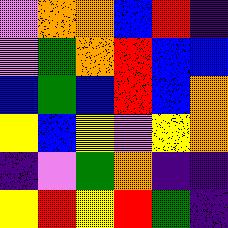[["violet", "orange", "orange", "blue", "red", "indigo"], ["violet", "green", "orange", "red", "blue", "blue"], ["blue", "green", "blue", "red", "blue", "orange"], ["yellow", "blue", "yellow", "violet", "yellow", "orange"], ["indigo", "violet", "green", "orange", "indigo", "indigo"], ["yellow", "red", "yellow", "red", "green", "indigo"]]